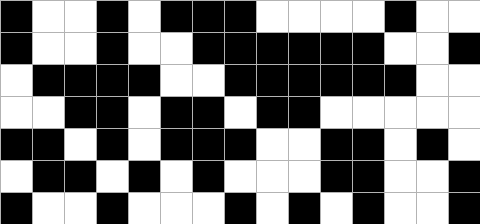[["black", "white", "white", "black", "white", "black", "black", "black", "white", "white", "white", "white", "black", "white", "white"], ["black", "white", "white", "black", "white", "white", "black", "black", "black", "black", "black", "black", "white", "white", "black"], ["white", "black", "black", "black", "black", "white", "white", "black", "black", "black", "black", "black", "black", "white", "white"], ["white", "white", "black", "black", "white", "black", "black", "white", "black", "black", "white", "white", "white", "white", "white"], ["black", "black", "white", "black", "white", "black", "black", "black", "white", "white", "black", "black", "white", "black", "white"], ["white", "black", "black", "white", "black", "white", "black", "white", "white", "white", "black", "black", "white", "white", "black"], ["black", "white", "white", "black", "white", "white", "white", "black", "white", "black", "white", "black", "white", "white", "black"]]